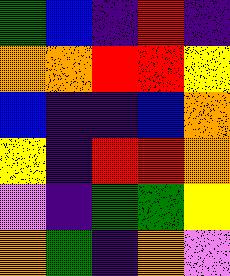[["green", "blue", "indigo", "red", "indigo"], ["orange", "orange", "red", "red", "yellow"], ["blue", "indigo", "indigo", "blue", "orange"], ["yellow", "indigo", "red", "red", "orange"], ["violet", "indigo", "green", "green", "yellow"], ["orange", "green", "indigo", "orange", "violet"]]